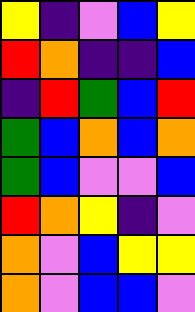[["yellow", "indigo", "violet", "blue", "yellow"], ["red", "orange", "indigo", "indigo", "blue"], ["indigo", "red", "green", "blue", "red"], ["green", "blue", "orange", "blue", "orange"], ["green", "blue", "violet", "violet", "blue"], ["red", "orange", "yellow", "indigo", "violet"], ["orange", "violet", "blue", "yellow", "yellow"], ["orange", "violet", "blue", "blue", "violet"]]